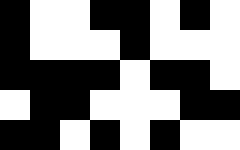[["black", "white", "white", "black", "black", "white", "black", "white"], ["black", "white", "white", "white", "black", "white", "white", "white"], ["black", "black", "black", "black", "white", "black", "black", "white"], ["white", "black", "black", "white", "white", "white", "black", "black"], ["black", "black", "white", "black", "white", "black", "white", "white"]]